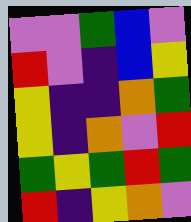[["violet", "violet", "green", "blue", "violet"], ["red", "violet", "indigo", "blue", "yellow"], ["yellow", "indigo", "indigo", "orange", "green"], ["yellow", "indigo", "orange", "violet", "red"], ["green", "yellow", "green", "red", "green"], ["red", "indigo", "yellow", "orange", "violet"]]